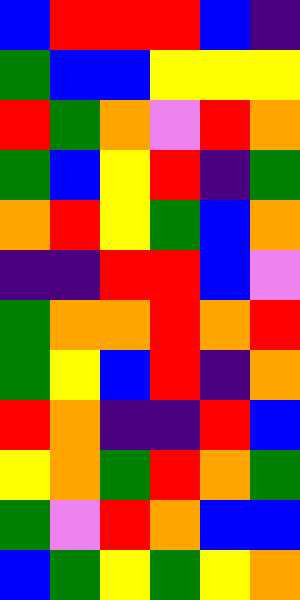[["blue", "red", "red", "red", "blue", "indigo"], ["green", "blue", "blue", "yellow", "yellow", "yellow"], ["red", "green", "orange", "violet", "red", "orange"], ["green", "blue", "yellow", "red", "indigo", "green"], ["orange", "red", "yellow", "green", "blue", "orange"], ["indigo", "indigo", "red", "red", "blue", "violet"], ["green", "orange", "orange", "red", "orange", "red"], ["green", "yellow", "blue", "red", "indigo", "orange"], ["red", "orange", "indigo", "indigo", "red", "blue"], ["yellow", "orange", "green", "red", "orange", "green"], ["green", "violet", "red", "orange", "blue", "blue"], ["blue", "green", "yellow", "green", "yellow", "orange"]]